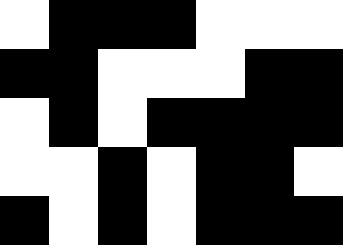[["white", "black", "black", "black", "white", "white", "white"], ["black", "black", "white", "white", "white", "black", "black"], ["white", "black", "white", "black", "black", "black", "black"], ["white", "white", "black", "white", "black", "black", "white"], ["black", "white", "black", "white", "black", "black", "black"]]